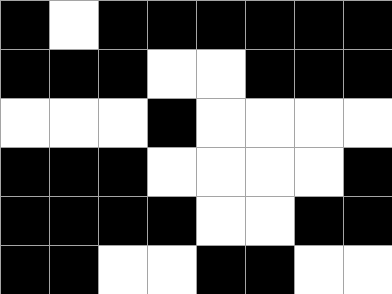[["black", "white", "black", "black", "black", "black", "black", "black"], ["black", "black", "black", "white", "white", "black", "black", "black"], ["white", "white", "white", "black", "white", "white", "white", "white"], ["black", "black", "black", "white", "white", "white", "white", "black"], ["black", "black", "black", "black", "white", "white", "black", "black"], ["black", "black", "white", "white", "black", "black", "white", "white"]]